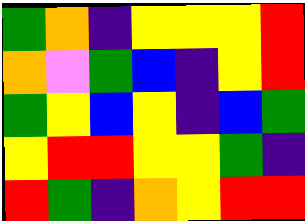[["green", "orange", "indigo", "yellow", "yellow", "yellow", "red"], ["orange", "violet", "green", "blue", "indigo", "yellow", "red"], ["green", "yellow", "blue", "yellow", "indigo", "blue", "green"], ["yellow", "red", "red", "yellow", "yellow", "green", "indigo"], ["red", "green", "indigo", "orange", "yellow", "red", "red"]]